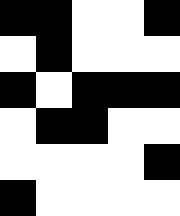[["black", "black", "white", "white", "black"], ["white", "black", "white", "white", "white"], ["black", "white", "black", "black", "black"], ["white", "black", "black", "white", "white"], ["white", "white", "white", "white", "black"], ["black", "white", "white", "white", "white"]]